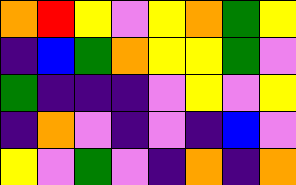[["orange", "red", "yellow", "violet", "yellow", "orange", "green", "yellow"], ["indigo", "blue", "green", "orange", "yellow", "yellow", "green", "violet"], ["green", "indigo", "indigo", "indigo", "violet", "yellow", "violet", "yellow"], ["indigo", "orange", "violet", "indigo", "violet", "indigo", "blue", "violet"], ["yellow", "violet", "green", "violet", "indigo", "orange", "indigo", "orange"]]